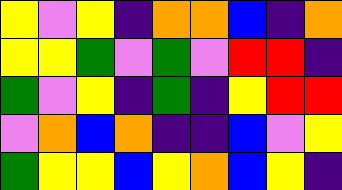[["yellow", "violet", "yellow", "indigo", "orange", "orange", "blue", "indigo", "orange"], ["yellow", "yellow", "green", "violet", "green", "violet", "red", "red", "indigo"], ["green", "violet", "yellow", "indigo", "green", "indigo", "yellow", "red", "red"], ["violet", "orange", "blue", "orange", "indigo", "indigo", "blue", "violet", "yellow"], ["green", "yellow", "yellow", "blue", "yellow", "orange", "blue", "yellow", "indigo"]]